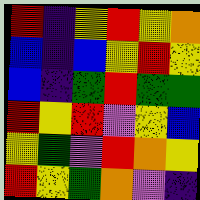[["red", "indigo", "yellow", "red", "yellow", "orange"], ["blue", "indigo", "blue", "yellow", "red", "yellow"], ["blue", "indigo", "green", "red", "green", "green"], ["red", "yellow", "red", "violet", "yellow", "blue"], ["yellow", "green", "violet", "red", "orange", "yellow"], ["red", "yellow", "green", "orange", "violet", "indigo"]]